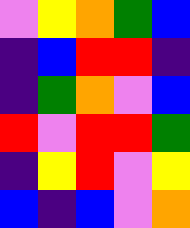[["violet", "yellow", "orange", "green", "blue"], ["indigo", "blue", "red", "red", "indigo"], ["indigo", "green", "orange", "violet", "blue"], ["red", "violet", "red", "red", "green"], ["indigo", "yellow", "red", "violet", "yellow"], ["blue", "indigo", "blue", "violet", "orange"]]